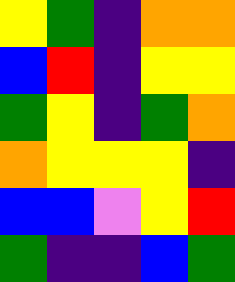[["yellow", "green", "indigo", "orange", "orange"], ["blue", "red", "indigo", "yellow", "yellow"], ["green", "yellow", "indigo", "green", "orange"], ["orange", "yellow", "yellow", "yellow", "indigo"], ["blue", "blue", "violet", "yellow", "red"], ["green", "indigo", "indigo", "blue", "green"]]